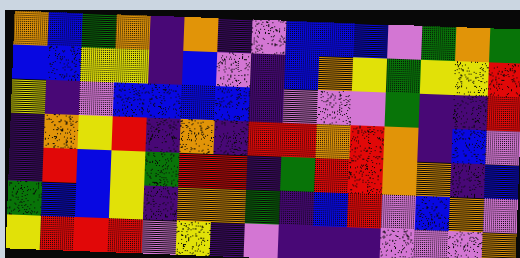[["orange", "blue", "green", "orange", "indigo", "orange", "indigo", "violet", "blue", "blue", "blue", "violet", "green", "orange", "green"], ["blue", "blue", "yellow", "yellow", "indigo", "blue", "violet", "indigo", "blue", "orange", "yellow", "green", "yellow", "yellow", "red"], ["yellow", "indigo", "violet", "blue", "blue", "blue", "blue", "indigo", "violet", "violet", "violet", "green", "indigo", "indigo", "red"], ["indigo", "orange", "yellow", "red", "indigo", "orange", "indigo", "red", "red", "orange", "red", "orange", "indigo", "blue", "violet"], ["indigo", "red", "blue", "yellow", "green", "red", "red", "indigo", "green", "red", "red", "orange", "orange", "indigo", "blue"], ["green", "blue", "blue", "yellow", "indigo", "orange", "orange", "green", "indigo", "blue", "red", "violet", "blue", "orange", "violet"], ["yellow", "red", "red", "red", "violet", "yellow", "indigo", "violet", "indigo", "indigo", "indigo", "violet", "violet", "violet", "orange"]]